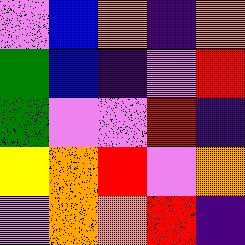[["violet", "blue", "orange", "indigo", "orange"], ["green", "blue", "indigo", "violet", "red"], ["green", "violet", "violet", "red", "indigo"], ["yellow", "orange", "red", "violet", "orange"], ["violet", "orange", "orange", "red", "indigo"]]